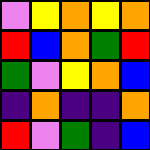[["violet", "yellow", "orange", "yellow", "orange"], ["red", "blue", "orange", "green", "red"], ["green", "violet", "yellow", "orange", "blue"], ["indigo", "orange", "indigo", "indigo", "orange"], ["red", "violet", "green", "indigo", "blue"]]